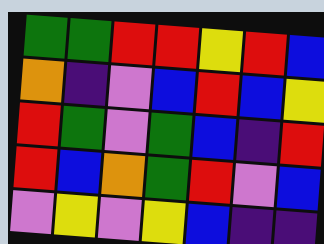[["green", "green", "red", "red", "yellow", "red", "blue"], ["orange", "indigo", "violet", "blue", "red", "blue", "yellow"], ["red", "green", "violet", "green", "blue", "indigo", "red"], ["red", "blue", "orange", "green", "red", "violet", "blue"], ["violet", "yellow", "violet", "yellow", "blue", "indigo", "indigo"]]